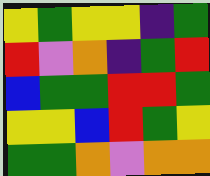[["yellow", "green", "yellow", "yellow", "indigo", "green"], ["red", "violet", "orange", "indigo", "green", "red"], ["blue", "green", "green", "red", "red", "green"], ["yellow", "yellow", "blue", "red", "green", "yellow"], ["green", "green", "orange", "violet", "orange", "orange"]]